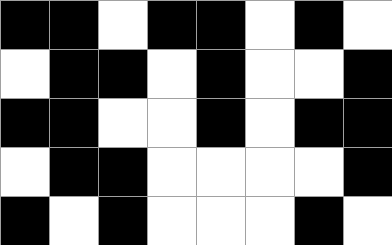[["black", "black", "white", "black", "black", "white", "black", "white"], ["white", "black", "black", "white", "black", "white", "white", "black"], ["black", "black", "white", "white", "black", "white", "black", "black"], ["white", "black", "black", "white", "white", "white", "white", "black"], ["black", "white", "black", "white", "white", "white", "black", "white"]]